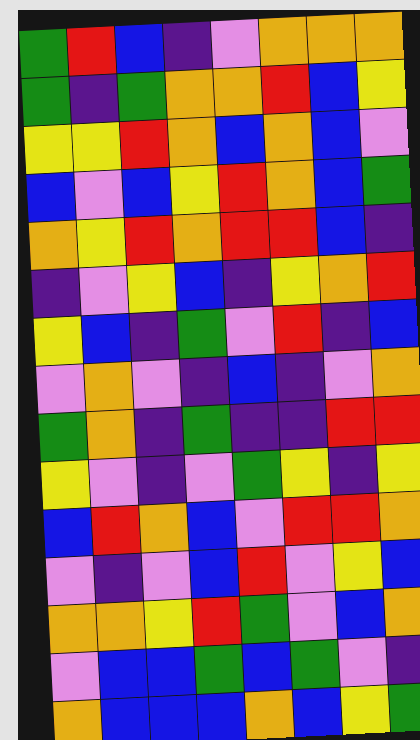[["green", "red", "blue", "indigo", "violet", "orange", "orange", "orange"], ["green", "indigo", "green", "orange", "orange", "red", "blue", "yellow"], ["yellow", "yellow", "red", "orange", "blue", "orange", "blue", "violet"], ["blue", "violet", "blue", "yellow", "red", "orange", "blue", "green"], ["orange", "yellow", "red", "orange", "red", "red", "blue", "indigo"], ["indigo", "violet", "yellow", "blue", "indigo", "yellow", "orange", "red"], ["yellow", "blue", "indigo", "green", "violet", "red", "indigo", "blue"], ["violet", "orange", "violet", "indigo", "blue", "indigo", "violet", "orange"], ["green", "orange", "indigo", "green", "indigo", "indigo", "red", "red"], ["yellow", "violet", "indigo", "violet", "green", "yellow", "indigo", "yellow"], ["blue", "red", "orange", "blue", "violet", "red", "red", "orange"], ["violet", "indigo", "violet", "blue", "red", "violet", "yellow", "blue"], ["orange", "orange", "yellow", "red", "green", "violet", "blue", "orange"], ["violet", "blue", "blue", "green", "blue", "green", "violet", "indigo"], ["orange", "blue", "blue", "blue", "orange", "blue", "yellow", "green"]]